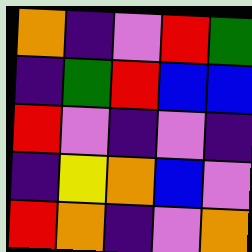[["orange", "indigo", "violet", "red", "green"], ["indigo", "green", "red", "blue", "blue"], ["red", "violet", "indigo", "violet", "indigo"], ["indigo", "yellow", "orange", "blue", "violet"], ["red", "orange", "indigo", "violet", "orange"]]